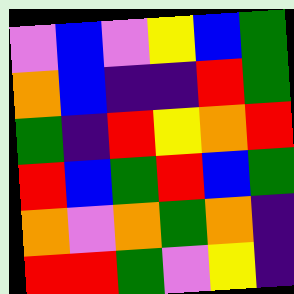[["violet", "blue", "violet", "yellow", "blue", "green"], ["orange", "blue", "indigo", "indigo", "red", "green"], ["green", "indigo", "red", "yellow", "orange", "red"], ["red", "blue", "green", "red", "blue", "green"], ["orange", "violet", "orange", "green", "orange", "indigo"], ["red", "red", "green", "violet", "yellow", "indigo"]]